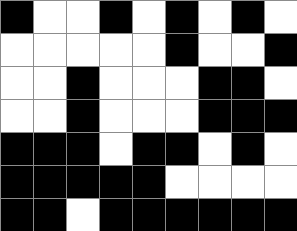[["black", "white", "white", "black", "white", "black", "white", "black", "white"], ["white", "white", "white", "white", "white", "black", "white", "white", "black"], ["white", "white", "black", "white", "white", "white", "black", "black", "white"], ["white", "white", "black", "white", "white", "white", "black", "black", "black"], ["black", "black", "black", "white", "black", "black", "white", "black", "white"], ["black", "black", "black", "black", "black", "white", "white", "white", "white"], ["black", "black", "white", "black", "black", "black", "black", "black", "black"]]